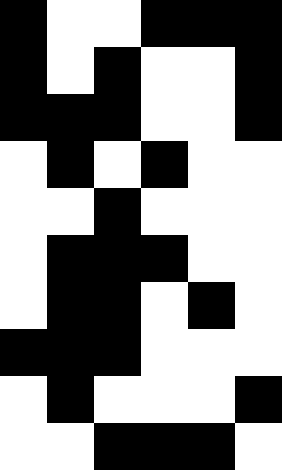[["black", "white", "white", "black", "black", "black"], ["black", "white", "black", "white", "white", "black"], ["black", "black", "black", "white", "white", "black"], ["white", "black", "white", "black", "white", "white"], ["white", "white", "black", "white", "white", "white"], ["white", "black", "black", "black", "white", "white"], ["white", "black", "black", "white", "black", "white"], ["black", "black", "black", "white", "white", "white"], ["white", "black", "white", "white", "white", "black"], ["white", "white", "black", "black", "black", "white"]]